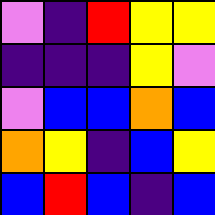[["violet", "indigo", "red", "yellow", "yellow"], ["indigo", "indigo", "indigo", "yellow", "violet"], ["violet", "blue", "blue", "orange", "blue"], ["orange", "yellow", "indigo", "blue", "yellow"], ["blue", "red", "blue", "indigo", "blue"]]